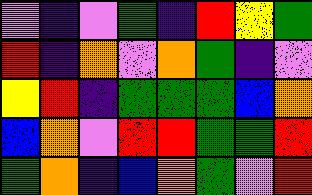[["violet", "indigo", "violet", "green", "indigo", "red", "yellow", "green"], ["red", "indigo", "orange", "violet", "orange", "green", "indigo", "violet"], ["yellow", "red", "indigo", "green", "green", "green", "blue", "orange"], ["blue", "orange", "violet", "red", "red", "green", "green", "red"], ["green", "orange", "indigo", "blue", "orange", "green", "violet", "red"]]